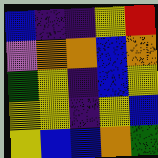[["blue", "indigo", "indigo", "yellow", "red"], ["violet", "orange", "orange", "blue", "orange"], ["green", "yellow", "indigo", "blue", "yellow"], ["yellow", "yellow", "indigo", "yellow", "blue"], ["yellow", "blue", "blue", "orange", "green"]]